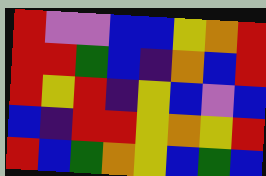[["red", "violet", "violet", "blue", "blue", "yellow", "orange", "red"], ["red", "red", "green", "blue", "indigo", "orange", "blue", "red"], ["red", "yellow", "red", "indigo", "yellow", "blue", "violet", "blue"], ["blue", "indigo", "red", "red", "yellow", "orange", "yellow", "red"], ["red", "blue", "green", "orange", "yellow", "blue", "green", "blue"]]